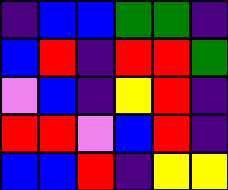[["indigo", "blue", "blue", "green", "green", "indigo"], ["blue", "red", "indigo", "red", "red", "green"], ["violet", "blue", "indigo", "yellow", "red", "indigo"], ["red", "red", "violet", "blue", "red", "indigo"], ["blue", "blue", "red", "indigo", "yellow", "yellow"]]